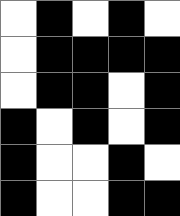[["white", "black", "white", "black", "white"], ["white", "black", "black", "black", "black"], ["white", "black", "black", "white", "black"], ["black", "white", "black", "white", "black"], ["black", "white", "white", "black", "white"], ["black", "white", "white", "black", "black"]]